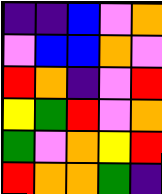[["indigo", "indigo", "blue", "violet", "orange"], ["violet", "blue", "blue", "orange", "violet"], ["red", "orange", "indigo", "violet", "red"], ["yellow", "green", "red", "violet", "orange"], ["green", "violet", "orange", "yellow", "red"], ["red", "orange", "orange", "green", "indigo"]]